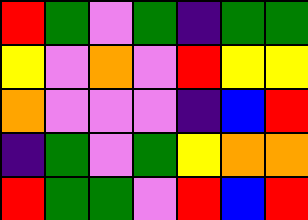[["red", "green", "violet", "green", "indigo", "green", "green"], ["yellow", "violet", "orange", "violet", "red", "yellow", "yellow"], ["orange", "violet", "violet", "violet", "indigo", "blue", "red"], ["indigo", "green", "violet", "green", "yellow", "orange", "orange"], ["red", "green", "green", "violet", "red", "blue", "red"]]